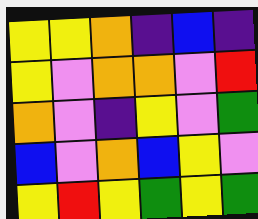[["yellow", "yellow", "orange", "indigo", "blue", "indigo"], ["yellow", "violet", "orange", "orange", "violet", "red"], ["orange", "violet", "indigo", "yellow", "violet", "green"], ["blue", "violet", "orange", "blue", "yellow", "violet"], ["yellow", "red", "yellow", "green", "yellow", "green"]]